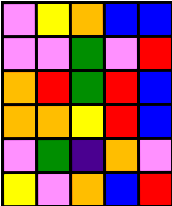[["violet", "yellow", "orange", "blue", "blue"], ["violet", "violet", "green", "violet", "red"], ["orange", "red", "green", "red", "blue"], ["orange", "orange", "yellow", "red", "blue"], ["violet", "green", "indigo", "orange", "violet"], ["yellow", "violet", "orange", "blue", "red"]]